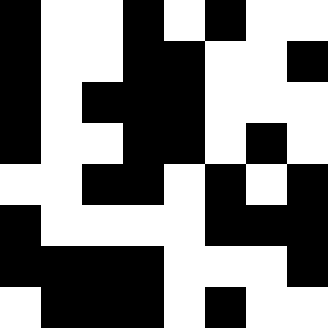[["black", "white", "white", "black", "white", "black", "white", "white"], ["black", "white", "white", "black", "black", "white", "white", "black"], ["black", "white", "black", "black", "black", "white", "white", "white"], ["black", "white", "white", "black", "black", "white", "black", "white"], ["white", "white", "black", "black", "white", "black", "white", "black"], ["black", "white", "white", "white", "white", "black", "black", "black"], ["black", "black", "black", "black", "white", "white", "white", "black"], ["white", "black", "black", "black", "white", "black", "white", "white"]]